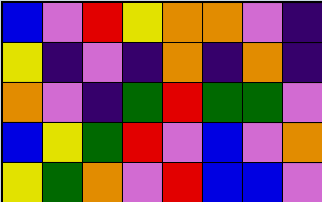[["blue", "violet", "red", "yellow", "orange", "orange", "violet", "indigo"], ["yellow", "indigo", "violet", "indigo", "orange", "indigo", "orange", "indigo"], ["orange", "violet", "indigo", "green", "red", "green", "green", "violet"], ["blue", "yellow", "green", "red", "violet", "blue", "violet", "orange"], ["yellow", "green", "orange", "violet", "red", "blue", "blue", "violet"]]